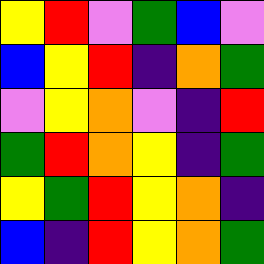[["yellow", "red", "violet", "green", "blue", "violet"], ["blue", "yellow", "red", "indigo", "orange", "green"], ["violet", "yellow", "orange", "violet", "indigo", "red"], ["green", "red", "orange", "yellow", "indigo", "green"], ["yellow", "green", "red", "yellow", "orange", "indigo"], ["blue", "indigo", "red", "yellow", "orange", "green"]]